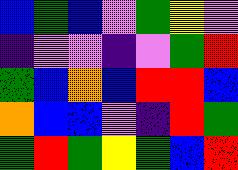[["blue", "green", "blue", "violet", "green", "yellow", "violet"], ["indigo", "violet", "violet", "indigo", "violet", "green", "red"], ["green", "blue", "orange", "blue", "red", "red", "blue"], ["orange", "blue", "blue", "violet", "indigo", "red", "green"], ["green", "red", "green", "yellow", "green", "blue", "red"]]